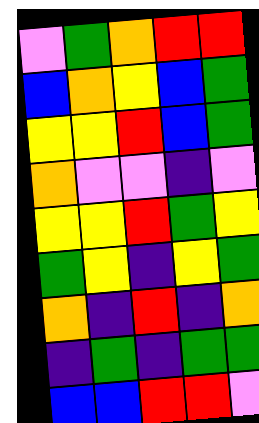[["violet", "green", "orange", "red", "red"], ["blue", "orange", "yellow", "blue", "green"], ["yellow", "yellow", "red", "blue", "green"], ["orange", "violet", "violet", "indigo", "violet"], ["yellow", "yellow", "red", "green", "yellow"], ["green", "yellow", "indigo", "yellow", "green"], ["orange", "indigo", "red", "indigo", "orange"], ["indigo", "green", "indigo", "green", "green"], ["blue", "blue", "red", "red", "violet"]]